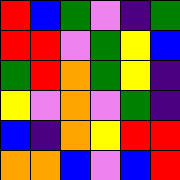[["red", "blue", "green", "violet", "indigo", "green"], ["red", "red", "violet", "green", "yellow", "blue"], ["green", "red", "orange", "green", "yellow", "indigo"], ["yellow", "violet", "orange", "violet", "green", "indigo"], ["blue", "indigo", "orange", "yellow", "red", "red"], ["orange", "orange", "blue", "violet", "blue", "red"]]